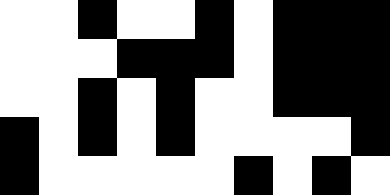[["white", "white", "black", "white", "white", "black", "white", "black", "black", "black"], ["white", "white", "white", "black", "black", "black", "white", "black", "black", "black"], ["white", "white", "black", "white", "black", "white", "white", "black", "black", "black"], ["black", "white", "black", "white", "black", "white", "white", "white", "white", "black"], ["black", "white", "white", "white", "white", "white", "black", "white", "black", "white"]]